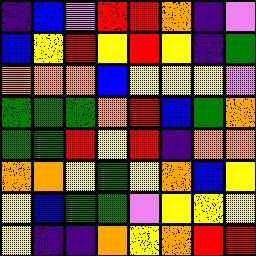[["indigo", "blue", "violet", "red", "red", "orange", "indigo", "violet"], ["blue", "yellow", "red", "yellow", "red", "yellow", "indigo", "green"], ["orange", "orange", "orange", "blue", "yellow", "yellow", "yellow", "violet"], ["green", "green", "green", "orange", "red", "blue", "green", "orange"], ["green", "green", "red", "yellow", "red", "indigo", "orange", "orange"], ["orange", "orange", "yellow", "green", "yellow", "orange", "blue", "yellow"], ["yellow", "blue", "green", "green", "violet", "yellow", "yellow", "yellow"], ["yellow", "indigo", "indigo", "orange", "yellow", "orange", "red", "red"]]